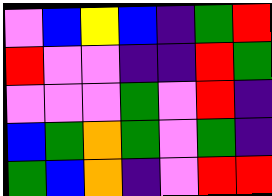[["violet", "blue", "yellow", "blue", "indigo", "green", "red"], ["red", "violet", "violet", "indigo", "indigo", "red", "green"], ["violet", "violet", "violet", "green", "violet", "red", "indigo"], ["blue", "green", "orange", "green", "violet", "green", "indigo"], ["green", "blue", "orange", "indigo", "violet", "red", "red"]]